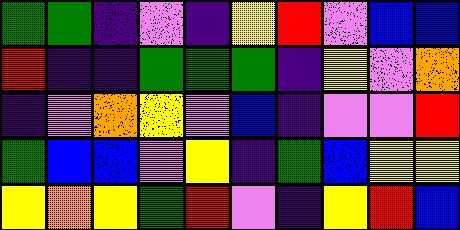[["green", "green", "indigo", "violet", "indigo", "yellow", "red", "violet", "blue", "blue"], ["red", "indigo", "indigo", "green", "green", "green", "indigo", "yellow", "violet", "orange"], ["indigo", "violet", "orange", "yellow", "violet", "blue", "indigo", "violet", "violet", "red"], ["green", "blue", "blue", "violet", "yellow", "indigo", "green", "blue", "yellow", "yellow"], ["yellow", "orange", "yellow", "green", "red", "violet", "indigo", "yellow", "red", "blue"]]